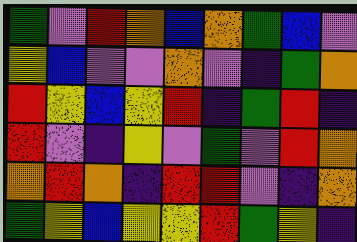[["green", "violet", "red", "orange", "blue", "orange", "green", "blue", "violet"], ["yellow", "blue", "violet", "violet", "orange", "violet", "indigo", "green", "orange"], ["red", "yellow", "blue", "yellow", "red", "indigo", "green", "red", "indigo"], ["red", "violet", "indigo", "yellow", "violet", "green", "violet", "red", "orange"], ["orange", "red", "orange", "indigo", "red", "red", "violet", "indigo", "orange"], ["green", "yellow", "blue", "yellow", "yellow", "red", "green", "yellow", "indigo"]]